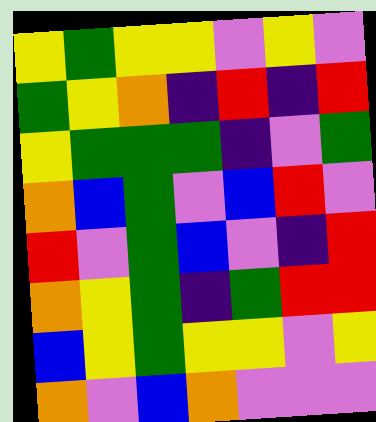[["yellow", "green", "yellow", "yellow", "violet", "yellow", "violet"], ["green", "yellow", "orange", "indigo", "red", "indigo", "red"], ["yellow", "green", "green", "green", "indigo", "violet", "green"], ["orange", "blue", "green", "violet", "blue", "red", "violet"], ["red", "violet", "green", "blue", "violet", "indigo", "red"], ["orange", "yellow", "green", "indigo", "green", "red", "red"], ["blue", "yellow", "green", "yellow", "yellow", "violet", "yellow"], ["orange", "violet", "blue", "orange", "violet", "violet", "violet"]]